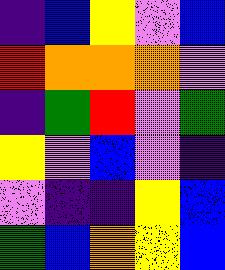[["indigo", "blue", "yellow", "violet", "blue"], ["red", "orange", "orange", "orange", "violet"], ["indigo", "green", "red", "violet", "green"], ["yellow", "violet", "blue", "violet", "indigo"], ["violet", "indigo", "indigo", "yellow", "blue"], ["green", "blue", "orange", "yellow", "blue"]]